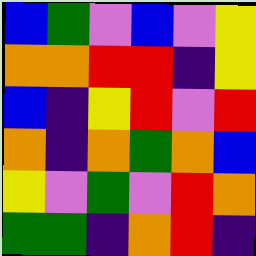[["blue", "green", "violet", "blue", "violet", "yellow"], ["orange", "orange", "red", "red", "indigo", "yellow"], ["blue", "indigo", "yellow", "red", "violet", "red"], ["orange", "indigo", "orange", "green", "orange", "blue"], ["yellow", "violet", "green", "violet", "red", "orange"], ["green", "green", "indigo", "orange", "red", "indigo"]]